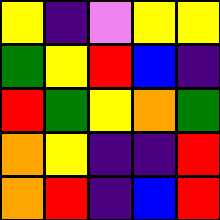[["yellow", "indigo", "violet", "yellow", "yellow"], ["green", "yellow", "red", "blue", "indigo"], ["red", "green", "yellow", "orange", "green"], ["orange", "yellow", "indigo", "indigo", "red"], ["orange", "red", "indigo", "blue", "red"]]